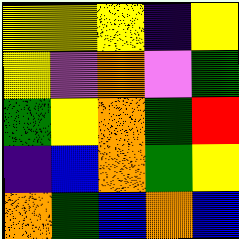[["yellow", "yellow", "yellow", "indigo", "yellow"], ["yellow", "violet", "orange", "violet", "green"], ["green", "yellow", "orange", "green", "red"], ["indigo", "blue", "orange", "green", "yellow"], ["orange", "green", "blue", "orange", "blue"]]